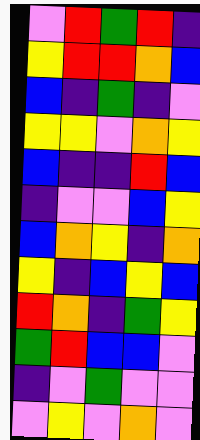[["violet", "red", "green", "red", "indigo"], ["yellow", "red", "red", "orange", "blue"], ["blue", "indigo", "green", "indigo", "violet"], ["yellow", "yellow", "violet", "orange", "yellow"], ["blue", "indigo", "indigo", "red", "blue"], ["indigo", "violet", "violet", "blue", "yellow"], ["blue", "orange", "yellow", "indigo", "orange"], ["yellow", "indigo", "blue", "yellow", "blue"], ["red", "orange", "indigo", "green", "yellow"], ["green", "red", "blue", "blue", "violet"], ["indigo", "violet", "green", "violet", "violet"], ["violet", "yellow", "violet", "orange", "violet"]]